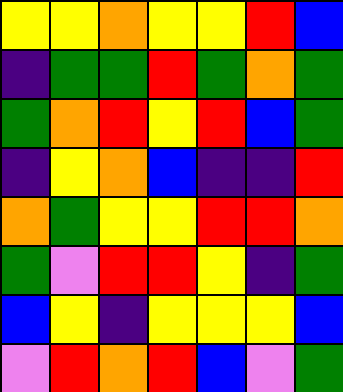[["yellow", "yellow", "orange", "yellow", "yellow", "red", "blue"], ["indigo", "green", "green", "red", "green", "orange", "green"], ["green", "orange", "red", "yellow", "red", "blue", "green"], ["indigo", "yellow", "orange", "blue", "indigo", "indigo", "red"], ["orange", "green", "yellow", "yellow", "red", "red", "orange"], ["green", "violet", "red", "red", "yellow", "indigo", "green"], ["blue", "yellow", "indigo", "yellow", "yellow", "yellow", "blue"], ["violet", "red", "orange", "red", "blue", "violet", "green"]]